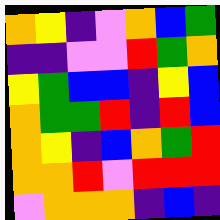[["orange", "yellow", "indigo", "violet", "orange", "blue", "green"], ["indigo", "indigo", "violet", "violet", "red", "green", "orange"], ["yellow", "green", "blue", "blue", "indigo", "yellow", "blue"], ["orange", "green", "green", "red", "indigo", "red", "blue"], ["orange", "yellow", "indigo", "blue", "orange", "green", "red"], ["orange", "orange", "red", "violet", "red", "red", "red"], ["violet", "orange", "orange", "orange", "indigo", "blue", "indigo"]]